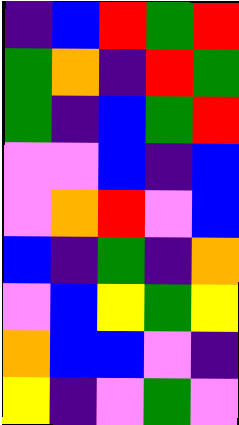[["indigo", "blue", "red", "green", "red"], ["green", "orange", "indigo", "red", "green"], ["green", "indigo", "blue", "green", "red"], ["violet", "violet", "blue", "indigo", "blue"], ["violet", "orange", "red", "violet", "blue"], ["blue", "indigo", "green", "indigo", "orange"], ["violet", "blue", "yellow", "green", "yellow"], ["orange", "blue", "blue", "violet", "indigo"], ["yellow", "indigo", "violet", "green", "violet"]]